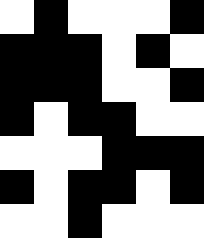[["white", "black", "white", "white", "white", "black"], ["black", "black", "black", "white", "black", "white"], ["black", "black", "black", "white", "white", "black"], ["black", "white", "black", "black", "white", "white"], ["white", "white", "white", "black", "black", "black"], ["black", "white", "black", "black", "white", "black"], ["white", "white", "black", "white", "white", "white"]]